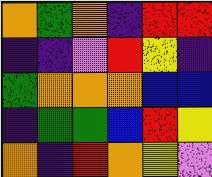[["orange", "green", "orange", "indigo", "red", "red"], ["indigo", "indigo", "violet", "red", "yellow", "indigo"], ["green", "orange", "orange", "orange", "blue", "blue"], ["indigo", "green", "green", "blue", "red", "yellow"], ["orange", "indigo", "red", "orange", "yellow", "violet"]]